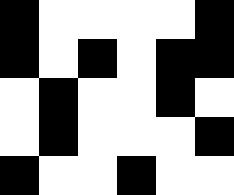[["black", "white", "white", "white", "white", "black"], ["black", "white", "black", "white", "black", "black"], ["white", "black", "white", "white", "black", "white"], ["white", "black", "white", "white", "white", "black"], ["black", "white", "white", "black", "white", "white"]]